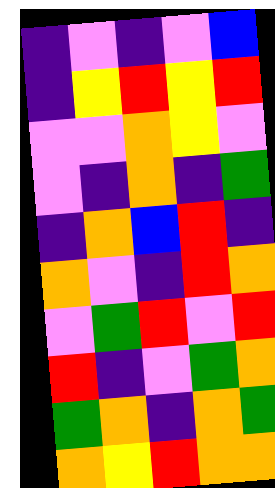[["indigo", "violet", "indigo", "violet", "blue"], ["indigo", "yellow", "red", "yellow", "red"], ["violet", "violet", "orange", "yellow", "violet"], ["violet", "indigo", "orange", "indigo", "green"], ["indigo", "orange", "blue", "red", "indigo"], ["orange", "violet", "indigo", "red", "orange"], ["violet", "green", "red", "violet", "red"], ["red", "indigo", "violet", "green", "orange"], ["green", "orange", "indigo", "orange", "green"], ["orange", "yellow", "red", "orange", "orange"]]